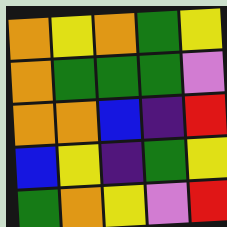[["orange", "yellow", "orange", "green", "yellow"], ["orange", "green", "green", "green", "violet"], ["orange", "orange", "blue", "indigo", "red"], ["blue", "yellow", "indigo", "green", "yellow"], ["green", "orange", "yellow", "violet", "red"]]